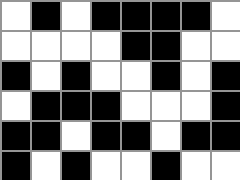[["white", "black", "white", "black", "black", "black", "black", "white"], ["white", "white", "white", "white", "black", "black", "white", "white"], ["black", "white", "black", "white", "white", "black", "white", "black"], ["white", "black", "black", "black", "white", "white", "white", "black"], ["black", "black", "white", "black", "black", "white", "black", "black"], ["black", "white", "black", "white", "white", "black", "white", "white"]]